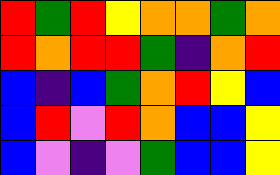[["red", "green", "red", "yellow", "orange", "orange", "green", "orange"], ["red", "orange", "red", "red", "green", "indigo", "orange", "red"], ["blue", "indigo", "blue", "green", "orange", "red", "yellow", "blue"], ["blue", "red", "violet", "red", "orange", "blue", "blue", "yellow"], ["blue", "violet", "indigo", "violet", "green", "blue", "blue", "yellow"]]